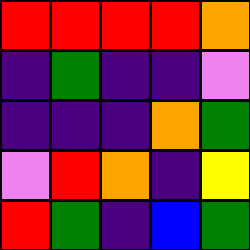[["red", "red", "red", "red", "orange"], ["indigo", "green", "indigo", "indigo", "violet"], ["indigo", "indigo", "indigo", "orange", "green"], ["violet", "red", "orange", "indigo", "yellow"], ["red", "green", "indigo", "blue", "green"]]